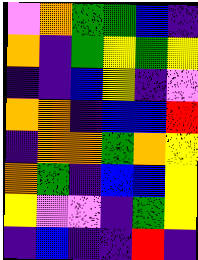[["violet", "orange", "green", "green", "blue", "indigo"], ["orange", "indigo", "green", "yellow", "green", "yellow"], ["indigo", "indigo", "blue", "yellow", "indigo", "violet"], ["orange", "orange", "indigo", "blue", "blue", "red"], ["indigo", "orange", "orange", "green", "orange", "yellow"], ["orange", "green", "indigo", "blue", "blue", "yellow"], ["yellow", "violet", "violet", "indigo", "green", "yellow"], ["indigo", "blue", "indigo", "indigo", "red", "indigo"]]